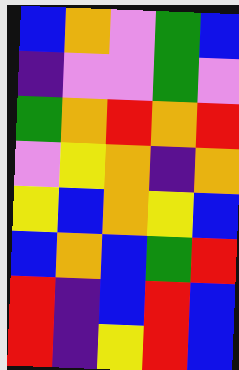[["blue", "orange", "violet", "green", "blue"], ["indigo", "violet", "violet", "green", "violet"], ["green", "orange", "red", "orange", "red"], ["violet", "yellow", "orange", "indigo", "orange"], ["yellow", "blue", "orange", "yellow", "blue"], ["blue", "orange", "blue", "green", "red"], ["red", "indigo", "blue", "red", "blue"], ["red", "indigo", "yellow", "red", "blue"]]